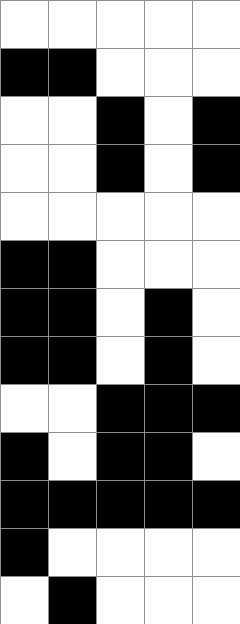[["white", "white", "white", "white", "white"], ["black", "black", "white", "white", "white"], ["white", "white", "black", "white", "black"], ["white", "white", "black", "white", "black"], ["white", "white", "white", "white", "white"], ["black", "black", "white", "white", "white"], ["black", "black", "white", "black", "white"], ["black", "black", "white", "black", "white"], ["white", "white", "black", "black", "black"], ["black", "white", "black", "black", "white"], ["black", "black", "black", "black", "black"], ["black", "white", "white", "white", "white"], ["white", "black", "white", "white", "white"]]